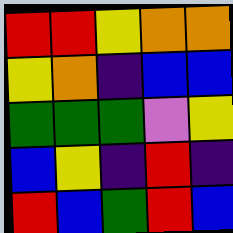[["red", "red", "yellow", "orange", "orange"], ["yellow", "orange", "indigo", "blue", "blue"], ["green", "green", "green", "violet", "yellow"], ["blue", "yellow", "indigo", "red", "indigo"], ["red", "blue", "green", "red", "blue"]]